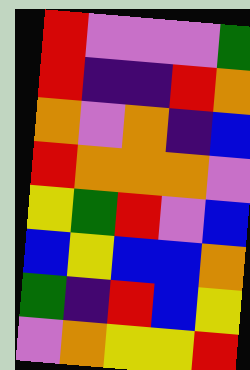[["red", "violet", "violet", "violet", "green"], ["red", "indigo", "indigo", "red", "orange"], ["orange", "violet", "orange", "indigo", "blue"], ["red", "orange", "orange", "orange", "violet"], ["yellow", "green", "red", "violet", "blue"], ["blue", "yellow", "blue", "blue", "orange"], ["green", "indigo", "red", "blue", "yellow"], ["violet", "orange", "yellow", "yellow", "red"]]